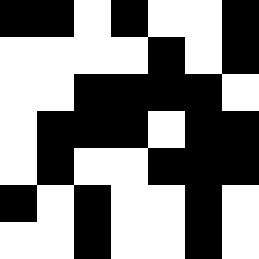[["black", "black", "white", "black", "white", "white", "black"], ["white", "white", "white", "white", "black", "white", "black"], ["white", "white", "black", "black", "black", "black", "white"], ["white", "black", "black", "black", "white", "black", "black"], ["white", "black", "white", "white", "black", "black", "black"], ["black", "white", "black", "white", "white", "black", "white"], ["white", "white", "black", "white", "white", "black", "white"]]